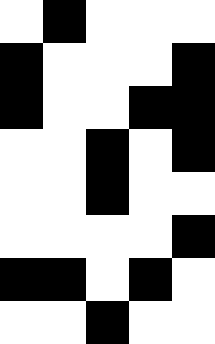[["white", "black", "white", "white", "white"], ["black", "white", "white", "white", "black"], ["black", "white", "white", "black", "black"], ["white", "white", "black", "white", "black"], ["white", "white", "black", "white", "white"], ["white", "white", "white", "white", "black"], ["black", "black", "white", "black", "white"], ["white", "white", "black", "white", "white"]]